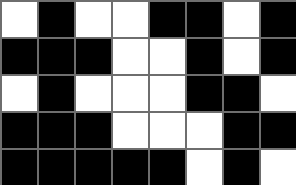[["white", "black", "white", "white", "black", "black", "white", "black"], ["black", "black", "black", "white", "white", "black", "white", "black"], ["white", "black", "white", "white", "white", "black", "black", "white"], ["black", "black", "black", "white", "white", "white", "black", "black"], ["black", "black", "black", "black", "black", "white", "black", "white"]]